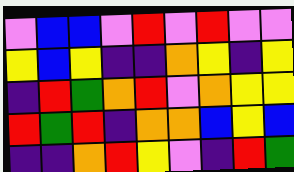[["violet", "blue", "blue", "violet", "red", "violet", "red", "violet", "violet"], ["yellow", "blue", "yellow", "indigo", "indigo", "orange", "yellow", "indigo", "yellow"], ["indigo", "red", "green", "orange", "red", "violet", "orange", "yellow", "yellow"], ["red", "green", "red", "indigo", "orange", "orange", "blue", "yellow", "blue"], ["indigo", "indigo", "orange", "red", "yellow", "violet", "indigo", "red", "green"]]